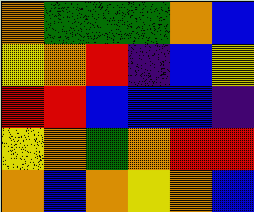[["orange", "green", "green", "green", "orange", "blue"], ["yellow", "orange", "red", "indigo", "blue", "yellow"], ["red", "red", "blue", "blue", "blue", "indigo"], ["yellow", "orange", "green", "orange", "red", "red"], ["orange", "blue", "orange", "yellow", "orange", "blue"]]